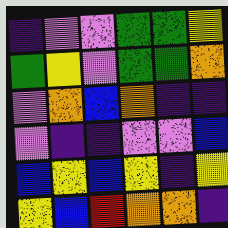[["indigo", "violet", "violet", "green", "green", "yellow"], ["green", "yellow", "violet", "green", "green", "orange"], ["violet", "orange", "blue", "orange", "indigo", "indigo"], ["violet", "indigo", "indigo", "violet", "violet", "blue"], ["blue", "yellow", "blue", "yellow", "indigo", "yellow"], ["yellow", "blue", "red", "orange", "orange", "indigo"]]